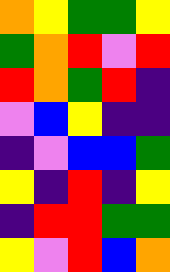[["orange", "yellow", "green", "green", "yellow"], ["green", "orange", "red", "violet", "red"], ["red", "orange", "green", "red", "indigo"], ["violet", "blue", "yellow", "indigo", "indigo"], ["indigo", "violet", "blue", "blue", "green"], ["yellow", "indigo", "red", "indigo", "yellow"], ["indigo", "red", "red", "green", "green"], ["yellow", "violet", "red", "blue", "orange"]]